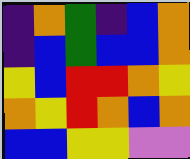[["indigo", "orange", "green", "indigo", "blue", "orange"], ["indigo", "blue", "green", "blue", "blue", "orange"], ["yellow", "blue", "red", "red", "orange", "yellow"], ["orange", "yellow", "red", "orange", "blue", "orange"], ["blue", "blue", "yellow", "yellow", "violet", "violet"]]